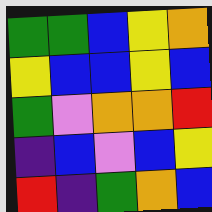[["green", "green", "blue", "yellow", "orange"], ["yellow", "blue", "blue", "yellow", "blue"], ["green", "violet", "orange", "orange", "red"], ["indigo", "blue", "violet", "blue", "yellow"], ["red", "indigo", "green", "orange", "blue"]]